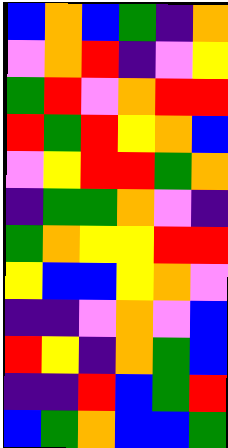[["blue", "orange", "blue", "green", "indigo", "orange"], ["violet", "orange", "red", "indigo", "violet", "yellow"], ["green", "red", "violet", "orange", "red", "red"], ["red", "green", "red", "yellow", "orange", "blue"], ["violet", "yellow", "red", "red", "green", "orange"], ["indigo", "green", "green", "orange", "violet", "indigo"], ["green", "orange", "yellow", "yellow", "red", "red"], ["yellow", "blue", "blue", "yellow", "orange", "violet"], ["indigo", "indigo", "violet", "orange", "violet", "blue"], ["red", "yellow", "indigo", "orange", "green", "blue"], ["indigo", "indigo", "red", "blue", "green", "red"], ["blue", "green", "orange", "blue", "blue", "green"]]